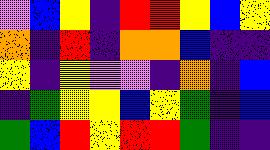[["violet", "blue", "yellow", "indigo", "red", "red", "yellow", "blue", "yellow"], ["orange", "indigo", "red", "indigo", "orange", "orange", "blue", "indigo", "indigo"], ["yellow", "indigo", "yellow", "violet", "violet", "indigo", "orange", "indigo", "blue"], ["indigo", "green", "yellow", "yellow", "blue", "yellow", "green", "indigo", "blue"], ["green", "blue", "red", "yellow", "red", "red", "green", "indigo", "indigo"]]